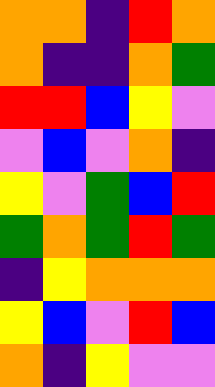[["orange", "orange", "indigo", "red", "orange"], ["orange", "indigo", "indigo", "orange", "green"], ["red", "red", "blue", "yellow", "violet"], ["violet", "blue", "violet", "orange", "indigo"], ["yellow", "violet", "green", "blue", "red"], ["green", "orange", "green", "red", "green"], ["indigo", "yellow", "orange", "orange", "orange"], ["yellow", "blue", "violet", "red", "blue"], ["orange", "indigo", "yellow", "violet", "violet"]]